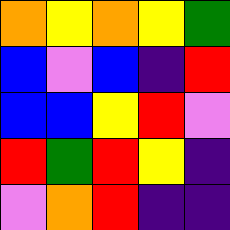[["orange", "yellow", "orange", "yellow", "green"], ["blue", "violet", "blue", "indigo", "red"], ["blue", "blue", "yellow", "red", "violet"], ["red", "green", "red", "yellow", "indigo"], ["violet", "orange", "red", "indigo", "indigo"]]